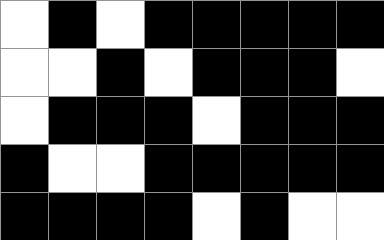[["white", "black", "white", "black", "black", "black", "black", "black"], ["white", "white", "black", "white", "black", "black", "black", "white"], ["white", "black", "black", "black", "white", "black", "black", "black"], ["black", "white", "white", "black", "black", "black", "black", "black"], ["black", "black", "black", "black", "white", "black", "white", "white"]]